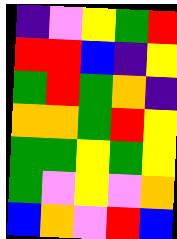[["indigo", "violet", "yellow", "green", "red"], ["red", "red", "blue", "indigo", "yellow"], ["green", "red", "green", "orange", "indigo"], ["orange", "orange", "green", "red", "yellow"], ["green", "green", "yellow", "green", "yellow"], ["green", "violet", "yellow", "violet", "orange"], ["blue", "orange", "violet", "red", "blue"]]